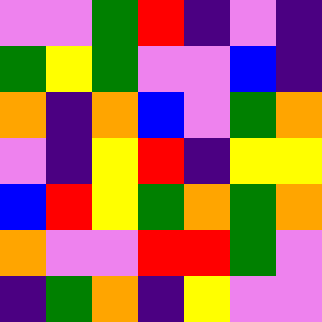[["violet", "violet", "green", "red", "indigo", "violet", "indigo"], ["green", "yellow", "green", "violet", "violet", "blue", "indigo"], ["orange", "indigo", "orange", "blue", "violet", "green", "orange"], ["violet", "indigo", "yellow", "red", "indigo", "yellow", "yellow"], ["blue", "red", "yellow", "green", "orange", "green", "orange"], ["orange", "violet", "violet", "red", "red", "green", "violet"], ["indigo", "green", "orange", "indigo", "yellow", "violet", "violet"]]